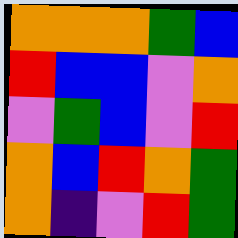[["orange", "orange", "orange", "green", "blue"], ["red", "blue", "blue", "violet", "orange"], ["violet", "green", "blue", "violet", "red"], ["orange", "blue", "red", "orange", "green"], ["orange", "indigo", "violet", "red", "green"]]